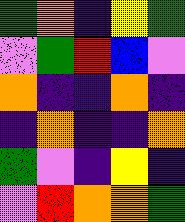[["green", "orange", "indigo", "yellow", "green"], ["violet", "green", "red", "blue", "violet"], ["orange", "indigo", "indigo", "orange", "indigo"], ["indigo", "orange", "indigo", "indigo", "orange"], ["green", "violet", "indigo", "yellow", "indigo"], ["violet", "red", "orange", "orange", "green"]]